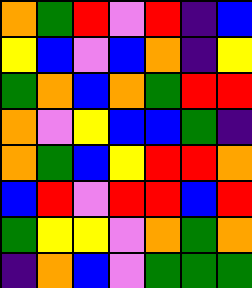[["orange", "green", "red", "violet", "red", "indigo", "blue"], ["yellow", "blue", "violet", "blue", "orange", "indigo", "yellow"], ["green", "orange", "blue", "orange", "green", "red", "red"], ["orange", "violet", "yellow", "blue", "blue", "green", "indigo"], ["orange", "green", "blue", "yellow", "red", "red", "orange"], ["blue", "red", "violet", "red", "red", "blue", "red"], ["green", "yellow", "yellow", "violet", "orange", "green", "orange"], ["indigo", "orange", "blue", "violet", "green", "green", "green"]]